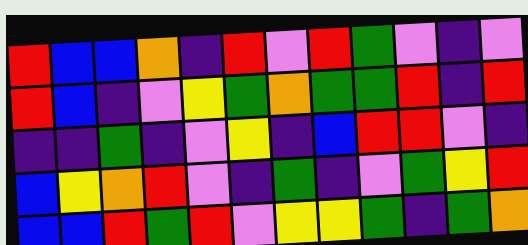[["red", "blue", "blue", "orange", "indigo", "red", "violet", "red", "green", "violet", "indigo", "violet"], ["red", "blue", "indigo", "violet", "yellow", "green", "orange", "green", "green", "red", "indigo", "red"], ["indigo", "indigo", "green", "indigo", "violet", "yellow", "indigo", "blue", "red", "red", "violet", "indigo"], ["blue", "yellow", "orange", "red", "violet", "indigo", "green", "indigo", "violet", "green", "yellow", "red"], ["blue", "blue", "red", "green", "red", "violet", "yellow", "yellow", "green", "indigo", "green", "orange"]]